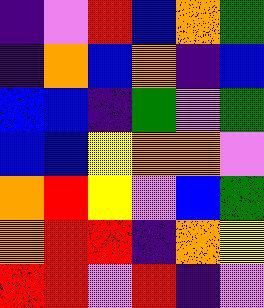[["indigo", "violet", "red", "blue", "orange", "green"], ["indigo", "orange", "blue", "orange", "indigo", "blue"], ["blue", "blue", "indigo", "green", "violet", "green"], ["blue", "blue", "yellow", "orange", "orange", "violet"], ["orange", "red", "yellow", "violet", "blue", "green"], ["orange", "red", "red", "indigo", "orange", "yellow"], ["red", "red", "violet", "red", "indigo", "violet"]]